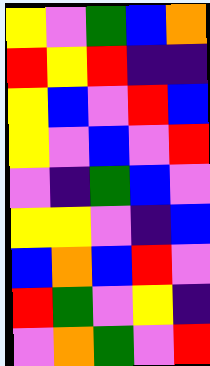[["yellow", "violet", "green", "blue", "orange"], ["red", "yellow", "red", "indigo", "indigo"], ["yellow", "blue", "violet", "red", "blue"], ["yellow", "violet", "blue", "violet", "red"], ["violet", "indigo", "green", "blue", "violet"], ["yellow", "yellow", "violet", "indigo", "blue"], ["blue", "orange", "blue", "red", "violet"], ["red", "green", "violet", "yellow", "indigo"], ["violet", "orange", "green", "violet", "red"]]